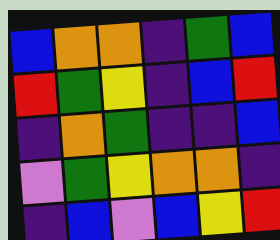[["blue", "orange", "orange", "indigo", "green", "blue"], ["red", "green", "yellow", "indigo", "blue", "red"], ["indigo", "orange", "green", "indigo", "indigo", "blue"], ["violet", "green", "yellow", "orange", "orange", "indigo"], ["indigo", "blue", "violet", "blue", "yellow", "red"]]